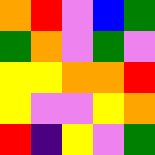[["orange", "red", "violet", "blue", "green"], ["green", "orange", "violet", "green", "violet"], ["yellow", "yellow", "orange", "orange", "red"], ["yellow", "violet", "violet", "yellow", "orange"], ["red", "indigo", "yellow", "violet", "green"]]